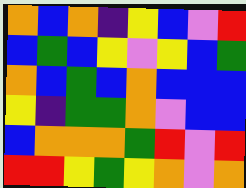[["orange", "blue", "orange", "indigo", "yellow", "blue", "violet", "red"], ["blue", "green", "blue", "yellow", "violet", "yellow", "blue", "green"], ["orange", "blue", "green", "blue", "orange", "blue", "blue", "blue"], ["yellow", "indigo", "green", "green", "orange", "violet", "blue", "blue"], ["blue", "orange", "orange", "orange", "green", "red", "violet", "red"], ["red", "red", "yellow", "green", "yellow", "orange", "violet", "orange"]]